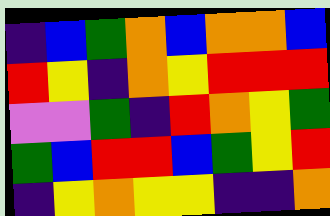[["indigo", "blue", "green", "orange", "blue", "orange", "orange", "blue"], ["red", "yellow", "indigo", "orange", "yellow", "red", "red", "red"], ["violet", "violet", "green", "indigo", "red", "orange", "yellow", "green"], ["green", "blue", "red", "red", "blue", "green", "yellow", "red"], ["indigo", "yellow", "orange", "yellow", "yellow", "indigo", "indigo", "orange"]]